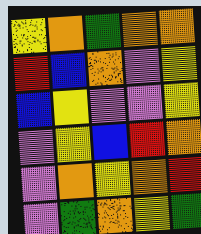[["yellow", "orange", "green", "orange", "orange"], ["red", "blue", "orange", "violet", "yellow"], ["blue", "yellow", "violet", "violet", "yellow"], ["violet", "yellow", "blue", "red", "orange"], ["violet", "orange", "yellow", "orange", "red"], ["violet", "green", "orange", "yellow", "green"]]